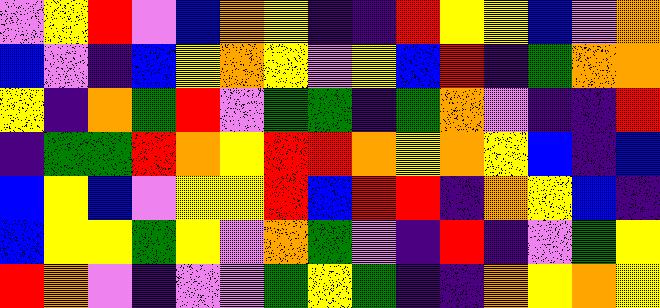[["violet", "yellow", "red", "violet", "blue", "orange", "yellow", "indigo", "indigo", "red", "yellow", "yellow", "blue", "violet", "orange"], ["blue", "violet", "indigo", "blue", "yellow", "orange", "yellow", "violet", "yellow", "blue", "red", "indigo", "green", "orange", "orange"], ["yellow", "indigo", "orange", "green", "red", "violet", "green", "green", "indigo", "green", "orange", "violet", "indigo", "indigo", "red"], ["indigo", "green", "green", "red", "orange", "yellow", "red", "red", "orange", "yellow", "orange", "yellow", "blue", "indigo", "blue"], ["blue", "yellow", "blue", "violet", "yellow", "yellow", "red", "blue", "red", "red", "indigo", "orange", "yellow", "blue", "indigo"], ["blue", "yellow", "yellow", "green", "yellow", "violet", "orange", "green", "violet", "indigo", "red", "indigo", "violet", "green", "yellow"], ["red", "orange", "violet", "indigo", "violet", "violet", "green", "yellow", "green", "indigo", "indigo", "orange", "yellow", "orange", "yellow"]]